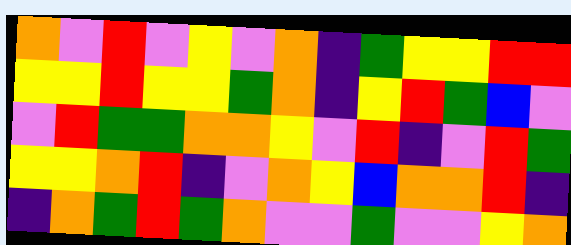[["orange", "violet", "red", "violet", "yellow", "violet", "orange", "indigo", "green", "yellow", "yellow", "red", "red"], ["yellow", "yellow", "red", "yellow", "yellow", "green", "orange", "indigo", "yellow", "red", "green", "blue", "violet"], ["violet", "red", "green", "green", "orange", "orange", "yellow", "violet", "red", "indigo", "violet", "red", "green"], ["yellow", "yellow", "orange", "red", "indigo", "violet", "orange", "yellow", "blue", "orange", "orange", "red", "indigo"], ["indigo", "orange", "green", "red", "green", "orange", "violet", "violet", "green", "violet", "violet", "yellow", "orange"]]